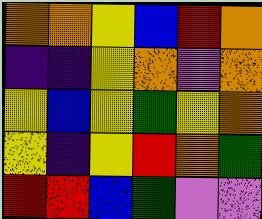[["orange", "orange", "yellow", "blue", "red", "orange"], ["indigo", "indigo", "yellow", "orange", "violet", "orange"], ["yellow", "blue", "yellow", "green", "yellow", "orange"], ["yellow", "indigo", "yellow", "red", "orange", "green"], ["red", "red", "blue", "green", "violet", "violet"]]